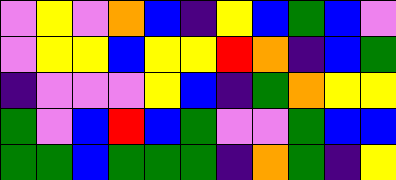[["violet", "yellow", "violet", "orange", "blue", "indigo", "yellow", "blue", "green", "blue", "violet"], ["violet", "yellow", "yellow", "blue", "yellow", "yellow", "red", "orange", "indigo", "blue", "green"], ["indigo", "violet", "violet", "violet", "yellow", "blue", "indigo", "green", "orange", "yellow", "yellow"], ["green", "violet", "blue", "red", "blue", "green", "violet", "violet", "green", "blue", "blue"], ["green", "green", "blue", "green", "green", "green", "indigo", "orange", "green", "indigo", "yellow"]]